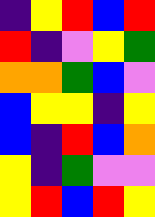[["indigo", "yellow", "red", "blue", "red"], ["red", "indigo", "violet", "yellow", "green"], ["orange", "orange", "green", "blue", "violet"], ["blue", "yellow", "yellow", "indigo", "yellow"], ["blue", "indigo", "red", "blue", "orange"], ["yellow", "indigo", "green", "violet", "violet"], ["yellow", "red", "blue", "red", "yellow"]]